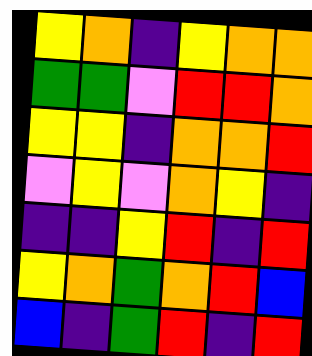[["yellow", "orange", "indigo", "yellow", "orange", "orange"], ["green", "green", "violet", "red", "red", "orange"], ["yellow", "yellow", "indigo", "orange", "orange", "red"], ["violet", "yellow", "violet", "orange", "yellow", "indigo"], ["indigo", "indigo", "yellow", "red", "indigo", "red"], ["yellow", "orange", "green", "orange", "red", "blue"], ["blue", "indigo", "green", "red", "indigo", "red"]]